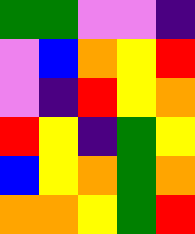[["green", "green", "violet", "violet", "indigo"], ["violet", "blue", "orange", "yellow", "red"], ["violet", "indigo", "red", "yellow", "orange"], ["red", "yellow", "indigo", "green", "yellow"], ["blue", "yellow", "orange", "green", "orange"], ["orange", "orange", "yellow", "green", "red"]]